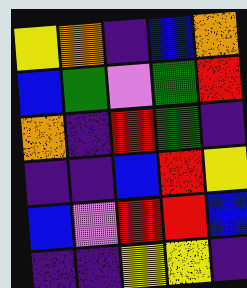[["yellow", "orange", "indigo", "blue", "orange"], ["blue", "green", "violet", "green", "red"], ["orange", "indigo", "red", "green", "indigo"], ["indigo", "indigo", "blue", "red", "yellow"], ["blue", "violet", "red", "red", "blue"], ["indigo", "indigo", "yellow", "yellow", "indigo"]]